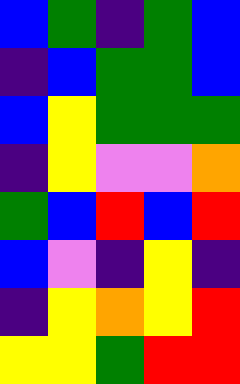[["blue", "green", "indigo", "green", "blue"], ["indigo", "blue", "green", "green", "blue"], ["blue", "yellow", "green", "green", "green"], ["indigo", "yellow", "violet", "violet", "orange"], ["green", "blue", "red", "blue", "red"], ["blue", "violet", "indigo", "yellow", "indigo"], ["indigo", "yellow", "orange", "yellow", "red"], ["yellow", "yellow", "green", "red", "red"]]